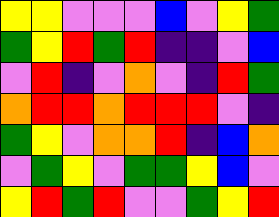[["yellow", "yellow", "violet", "violet", "violet", "blue", "violet", "yellow", "green"], ["green", "yellow", "red", "green", "red", "indigo", "indigo", "violet", "blue"], ["violet", "red", "indigo", "violet", "orange", "violet", "indigo", "red", "green"], ["orange", "red", "red", "orange", "red", "red", "red", "violet", "indigo"], ["green", "yellow", "violet", "orange", "orange", "red", "indigo", "blue", "orange"], ["violet", "green", "yellow", "violet", "green", "green", "yellow", "blue", "violet"], ["yellow", "red", "green", "red", "violet", "violet", "green", "yellow", "red"]]